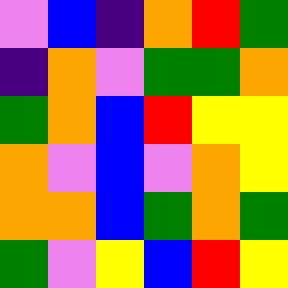[["violet", "blue", "indigo", "orange", "red", "green"], ["indigo", "orange", "violet", "green", "green", "orange"], ["green", "orange", "blue", "red", "yellow", "yellow"], ["orange", "violet", "blue", "violet", "orange", "yellow"], ["orange", "orange", "blue", "green", "orange", "green"], ["green", "violet", "yellow", "blue", "red", "yellow"]]